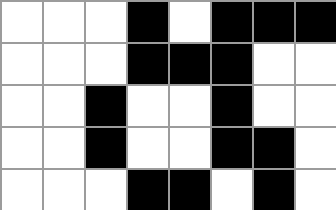[["white", "white", "white", "black", "white", "black", "black", "black"], ["white", "white", "white", "black", "black", "black", "white", "white"], ["white", "white", "black", "white", "white", "black", "white", "white"], ["white", "white", "black", "white", "white", "black", "black", "white"], ["white", "white", "white", "black", "black", "white", "black", "white"]]